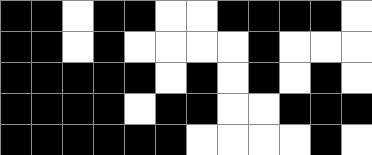[["black", "black", "white", "black", "black", "white", "white", "black", "black", "black", "black", "white"], ["black", "black", "white", "black", "white", "white", "white", "white", "black", "white", "white", "white"], ["black", "black", "black", "black", "black", "white", "black", "white", "black", "white", "black", "white"], ["black", "black", "black", "black", "white", "black", "black", "white", "white", "black", "black", "black"], ["black", "black", "black", "black", "black", "black", "white", "white", "white", "white", "black", "white"]]